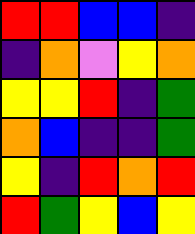[["red", "red", "blue", "blue", "indigo"], ["indigo", "orange", "violet", "yellow", "orange"], ["yellow", "yellow", "red", "indigo", "green"], ["orange", "blue", "indigo", "indigo", "green"], ["yellow", "indigo", "red", "orange", "red"], ["red", "green", "yellow", "blue", "yellow"]]